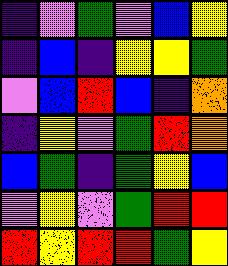[["indigo", "violet", "green", "violet", "blue", "yellow"], ["indigo", "blue", "indigo", "yellow", "yellow", "green"], ["violet", "blue", "red", "blue", "indigo", "orange"], ["indigo", "yellow", "violet", "green", "red", "orange"], ["blue", "green", "indigo", "green", "yellow", "blue"], ["violet", "yellow", "violet", "green", "red", "red"], ["red", "yellow", "red", "red", "green", "yellow"]]